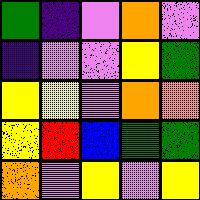[["green", "indigo", "violet", "orange", "violet"], ["indigo", "violet", "violet", "yellow", "green"], ["yellow", "yellow", "violet", "orange", "orange"], ["yellow", "red", "blue", "green", "green"], ["orange", "violet", "yellow", "violet", "yellow"]]